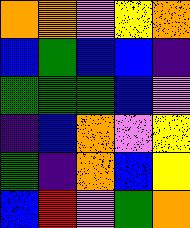[["orange", "orange", "violet", "yellow", "orange"], ["blue", "green", "blue", "blue", "indigo"], ["green", "green", "green", "blue", "violet"], ["indigo", "blue", "orange", "violet", "yellow"], ["green", "indigo", "orange", "blue", "yellow"], ["blue", "red", "violet", "green", "orange"]]